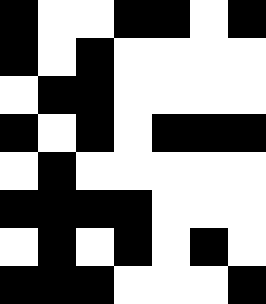[["black", "white", "white", "black", "black", "white", "black"], ["black", "white", "black", "white", "white", "white", "white"], ["white", "black", "black", "white", "white", "white", "white"], ["black", "white", "black", "white", "black", "black", "black"], ["white", "black", "white", "white", "white", "white", "white"], ["black", "black", "black", "black", "white", "white", "white"], ["white", "black", "white", "black", "white", "black", "white"], ["black", "black", "black", "white", "white", "white", "black"]]